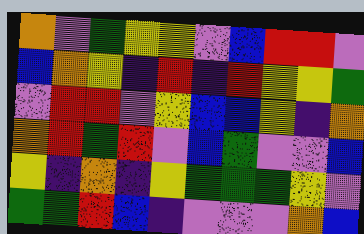[["orange", "violet", "green", "yellow", "yellow", "violet", "blue", "red", "red", "violet"], ["blue", "orange", "yellow", "indigo", "red", "indigo", "red", "yellow", "yellow", "green"], ["violet", "red", "red", "violet", "yellow", "blue", "blue", "yellow", "indigo", "orange"], ["orange", "red", "green", "red", "violet", "blue", "green", "violet", "violet", "blue"], ["yellow", "indigo", "orange", "indigo", "yellow", "green", "green", "green", "yellow", "violet"], ["green", "green", "red", "blue", "indigo", "violet", "violet", "violet", "orange", "blue"]]